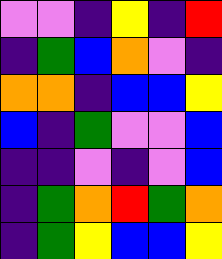[["violet", "violet", "indigo", "yellow", "indigo", "red"], ["indigo", "green", "blue", "orange", "violet", "indigo"], ["orange", "orange", "indigo", "blue", "blue", "yellow"], ["blue", "indigo", "green", "violet", "violet", "blue"], ["indigo", "indigo", "violet", "indigo", "violet", "blue"], ["indigo", "green", "orange", "red", "green", "orange"], ["indigo", "green", "yellow", "blue", "blue", "yellow"]]